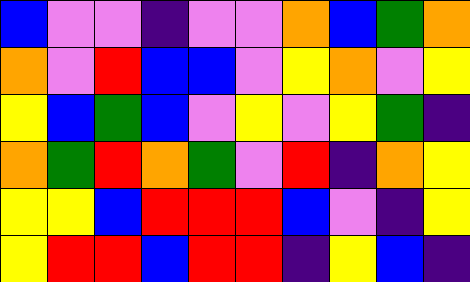[["blue", "violet", "violet", "indigo", "violet", "violet", "orange", "blue", "green", "orange"], ["orange", "violet", "red", "blue", "blue", "violet", "yellow", "orange", "violet", "yellow"], ["yellow", "blue", "green", "blue", "violet", "yellow", "violet", "yellow", "green", "indigo"], ["orange", "green", "red", "orange", "green", "violet", "red", "indigo", "orange", "yellow"], ["yellow", "yellow", "blue", "red", "red", "red", "blue", "violet", "indigo", "yellow"], ["yellow", "red", "red", "blue", "red", "red", "indigo", "yellow", "blue", "indigo"]]